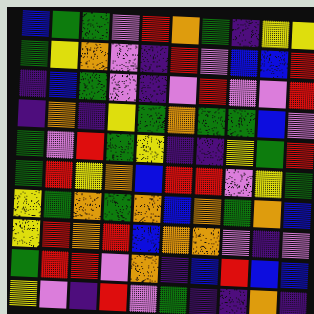[["blue", "green", "green", "violet", "red", "orange", "green", "indigo", "yellow", "yellow"], ["green", "yellow", "orange", "violet", "indigo", "red", "violet", "blue", "blue", "red"], ["indigo", "blue", "green", "violet", "indigo", "violet", "red", "violet", "violet", "red"], ["indigo", "orange", "indigo", "yellow", "green", "orange", "green", "green", "blue", "violet"], ["green", "violet", "red", "green", "yellow", "indigo", "indigo", "yellow", "green", "red"], ["green", "red", "yellow", "orange", "blue", "red", "red", "violet", "yellow", "green"], ["yellow", "green", "orange", "green", "orange", "blue", "orange", "green", "orange", "blue"], ["yellow", "red", "orange", "red", "blue", "orange", "orange", "violet", "indigo", "violet"], ["green", "red", "red", "violet", "orange", "indigo", "blue", "red", "blue", "blue"], ["yellow", "violet", "indigo", "red", "violet", "green", "indigo", "indigo", "orange", "indigo"]]